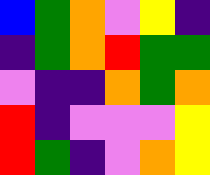[["blue", "green", "orange", "violet", "yellow", "indigo"], ["indigo", "green", "orange", "red", "green", "green"], ["violet", "indigo", "indigo", "orange", "green", "orange"], ["red", "indigo", "violet", "violet", "violet", "yellow"], ["red", "green", "indigo", "violet", "orange", "yellow"]]